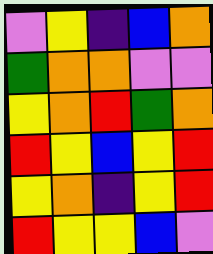[["violet", "yellow", "indigo", "blue", "orange"], ["green", "orange", "orange", "violet", "violet"], ["yellow", "orange", "red", "green", "orange"], ["red", "yellow", "blue", "yellow", "red"], ["yellow", "orange", "indigo", "yellow", "red"], ["red", "yellow", "yellow", "blue", "violet"]]